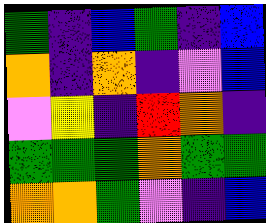[["green", "indigo", "blue", "green", "indigo", "blue"], ["orange", "indigo", "orange", "indigo", "violet", "blue"], ["violet", "yellow", "indigo", "red", "orange", "indigo"], ["green", "green", "green", "orange", "green", "green"], ["orange", "orange", "green", "violet", "indigo", "blue"]]